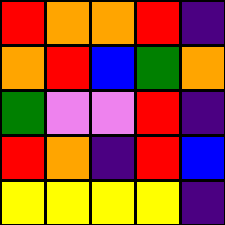[["red", "orange", "orange", "red", "indigo"], ["orange", "red", "blue", "green", "orange"], ["green", "violet", "violet", "red", "indigo"], ["red", "orange", "indigo", "red", "blue"], ["yellow", "yellow", "yellow", "yellow", "indigo"]]